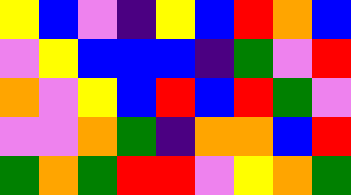[["yellow", "blue", "violet", "indigo", "yellow", "blue", "red", "orange", "blue"], ["violet", "yellow", "blue", "blue", "blue", "indigo", "green", "violet", "red"], ["orange", "violet", "yellow", "blue", "red", "blue", "red", "green", "violet"], ["violet", "violet", "orange", "green", "indigo", "orange", "orange", "blue", "red"], ["green", "orange", "green", "red", "red", "violet", "yellow", "orange", "green"]]